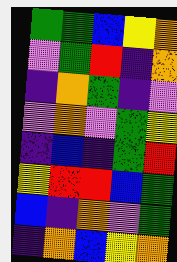[["green", "green", "blue", "yellow", "orange"], ["violet", "green", "red", "indigo", "orange"], ["indigo", "orange", "green", "indigo", "violet"], ["violet", "orange", "violet", "green", "yellow"], ["indigo", "blue", "indigo", "green", "red"], ["yellow", "red", "red", "blue", "green"], ["blue", "indigo", "orange", "violet", "green"], ["indigo", "orange", "blue", "yellow", "orange"]]